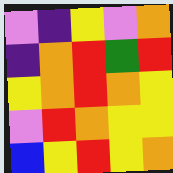[["violet", "indigo", "yellow", "violet", "orange"], ["indigo", "orange", "red", "green", "red"], ["yellow", "orange", "red", "orange", "yellow"], ["violet", "red", "orange", "yellow", "yellow"], ["blue", "yellow", "red", "yellow", "orange"]]